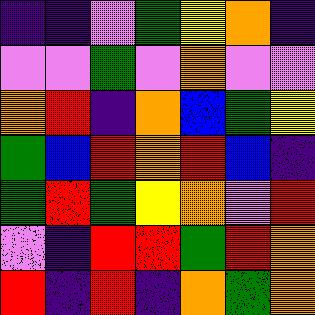[["indigo", "indigo", "violet", "green", "yellow", "orange", "indigo"], ["violet", "violet", "green", "violet", "orange", "violet", "violet"], ["orange", "red", "indigo", "orange", "blue", "green", "yellow"], ["green", "blue", "red", "orange", "red", "blue", "indigo"], ["green", "red", "green", "yellow", "orange", "violet", "red"], ["violet", "indigo", "red", "red", "green", "red", "orange"], ["red", "indigo", "red", "indigo", "orange", "green", "orange"]]